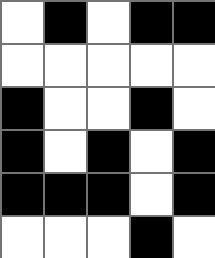[["white", "black", "white", "black", "black"], ["white", "white", "white", "white", "white"], ["black", "white", "white", "black", "white"], ["black", "white", "black", "white", "black"], ["black", "black", "black", "white", "black"], ["white", "white", "white", "black", "white"]]